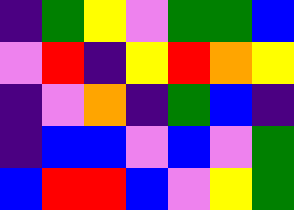[["indigo", "green", "yellow", "violet", "green", "green", "blue"], ["violet", "red", "indigo", "yellow", "red", "orange", "yellow"], ["indigo", "violet", "orange", "indigo", "green", "blue", "indigo"], ["indigo", "blue", "blue", "violet", "blue", "violet", "green"], ["blue", "red", "red", "blue", "violet", "yellow", "green"]]